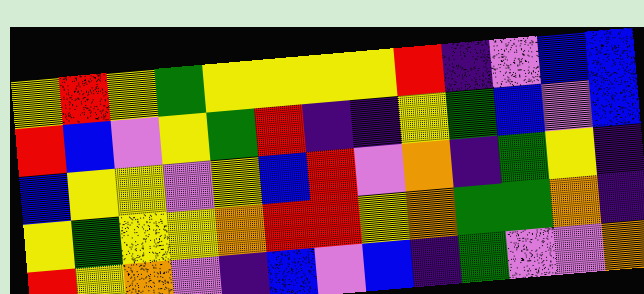[["yellow", "red", "yellow", "green", "yellow", "yellow", "yellow", "yellow", "red", "indigo", "violet", "blue", "blue"], ["red", "blue", "violet", "yellow", "green", "red", "indigo", "indigo", "yellow", "green", "blue", "violet", "blue"], ["blue", "yellow", "yellow", "violet", "yellow", "blue", "red", "violet", "orange", "indigo", "green", "yellow", "indigo"], ["yellow", "green", "yellow", "yellow", "orange", "red", "red", "yellow", "orange", "green", "green", "orange", "indigo"], ["red", "yellow", "orange", "violet", "indigo", "blue", "violet", "blue", "indigo", "green", "violet", "violet", "orange"]]